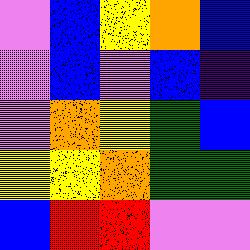[["violet", "blue", "yellow", "orange", "blue"], ["violet", "blue", "violet", "blue", "indigo"], ["violet", "orange", "yellow", "green", "blue"], ["yellow", "yellow", "orange", "green", "green"], ["blue", "red", "red", "violet", "violet"]]